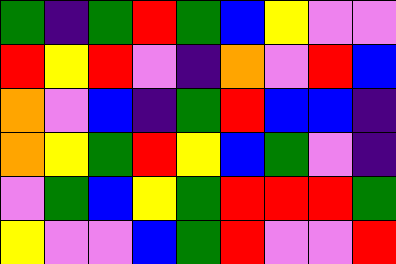[["green", "indigo", "green", "red", "green", "blue", "yellow", "violet", "violet"], ["red", "yellow", "red", "violet", "indigo", "orange", "violet", "red", "blue"], ["orange", "violet", "blue", "indigo", "green", "red", "blue", "blue", "indigo"], ["orange", "yellow", "green", "red", "yellow", "blue", "green", "violet", "indigo"], ["violet", "green", "blue", "yellow", "green", "red", "red", "red", "green"], ["yellow", "violet", "violet", "blue", "green", "red", "violet", "violet", "red"]]